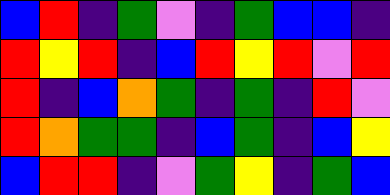[["blue", "red", "indigo", "green", "violet", "indigo", "green", "blue", "blue", "indigo"], ["red", "yellow", "red", "indigo", "blue", "red", "yellow", "red", "violet", "red"], ["red", "indigo", "blue", "orange", "green", "indigo", "green", "indigo", "red", "violet"], ["red", "orange", "green", "green", "indigo", "blue", "green", "indigo", "blue", "yellow"], ["blue", "red", "red", "indigo", "violet", "green", "yellow", "indigo", "green", "blue"]]